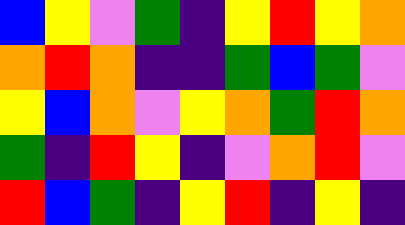[["blue", "yellow", "violet", "green", "indigo", "yellow", "red", "yellow", "orange"], ["orange", "red", "orange", "indigo", "indigo", "green", "blue", "green", "violet"], ["yellow", "blue", "orange", "violet", "yellow", "orange", "green", "red", "orange"], ["green", "indigo", "red", "yellow", "indigo", "violet", "orange", "red", "violet"], ["red", "blue", "green", "indigo", "yellow", "red", "indigo", "yellow", "indigo"]]